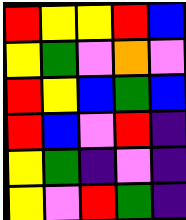[["red", "yellow", "yellow", "red", "blue"], ["yellow", "green", "violet", "orange", "violet"], ["red", "yellow", "blue", "green", "blue"], ["red", "blue", "violet", "red", "indigo"], ["yellow", "green", "indigo", "violet", "indigo"], ["yellow", "violet", "red", "green", "indigo"]]